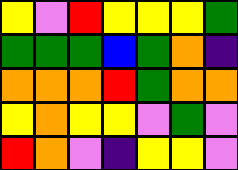[["yellow", "violet", "red", "yellow", "yellow", "yellow", "green"], ["green", "green", "green", "blue", "green", "orange", "indigo"], ["orange", "orange", "orange", "red", "green", "orange", "orange"], ["yellow", "orange", "yellow", "yellow", "violet", "green", "violet"], ["red", "orange", "violet", "indigo", "yellow", "yellow", "violet"]]